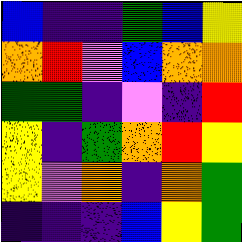[["blue", "indigo", "indigo", "green", "blue", "yellow"], ["orange", "red", "violet", "blue", "orange", "orange"], ["green", "green", "indigo", "violet", "indigo", "red"], ["yellow", "indigo", "green", "orange", "red", "yellow"], ["yellow", "violet", "orange", "indigo", "orange", "green"], ["indigo", "indigo", "indigo", "blue", "yellow", "green"]]